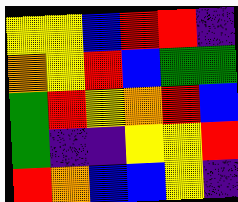[["yellow", "yellow", "blue", "red", "red", "indigo"], ["orange", "yellow", "red", "blue", "green", "green"], ["green", "red", "yellow", "orange", "red", "blue"], ["green", "indigo", "indigo", "yellow", "yellow", "red"], ["red", "orange", "blue", "blue", "yellow", "indigo"]]